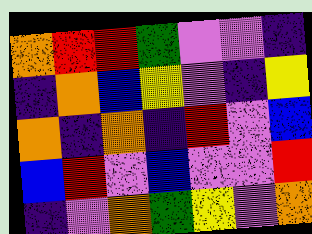[["orange", "red", "red", "green", "violet", "violet", "indigo"], ["indigo", "orange", "blue", "yellow", "violet", "indigo", "yellow"], ["orange", "indigo", "orange", "indigo", "red", "violet", "blue"], ["blue", "red", "violet", "blue", "violet", "violet", "red"], ["indigo", "violet", "orange", "green", "yellow", "violet", "orange"]]